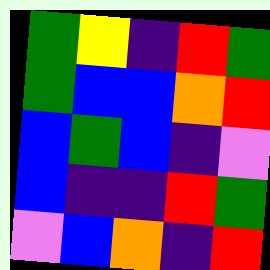[["green", "yellow", "indigo", "red", "green"], ["green", "blue", "blue", "orange", "red"], ["blue", "green", "blue", "indigo", "violet"], ["blue", "indigo", "indigo", "red", "green"], ["violet", "blue", "orange", "indigo", "red"]]